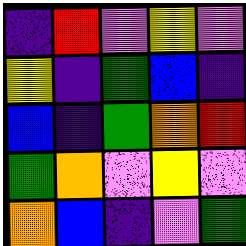[["indigo", "red", "violet", "yellow", "violet"], ["yellow", "indigo", "green", "blue", "indigo"], ["blue", "indigo", "green", "orange", "red"], ["green", "orange", "violet", "yellow", "violet"], ["orange", "blue", "indigo", "violet", "green"]]